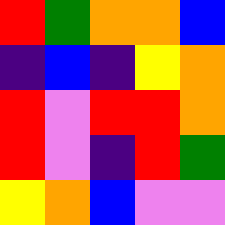[["red", "green", "orange", "orange", "blue"], ["indigo", "blue", "indigo", "yellow", "orange"], ["red", "violet", "red", "red", "orange"], ["red", "violet", "indigo", "red", "green"], ["yellow", "orange", "blue", "violet", "violet"]]